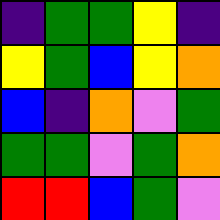[["indigo", "green", "green", "yellow", "indigo"], ["yellow", "green", "blue", "yellow", "orange"], ["blue", "indigo", "orange", "violet", "green"], ["green", "green", "violet", "green", "orange"], ["red", "red", "blue", "green", "violet"]]